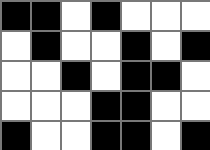[["black", "black", "white", "black", "white", "white", "white"], ["white", "black", "white", "white", "black", "white", "black"], ["white", "white", "black", "white", "black", "black", "white"], ["white", "white", "white", "black", "black", "white", "white"], ["black", "white", "white", "black", "black", "white", "black"]]